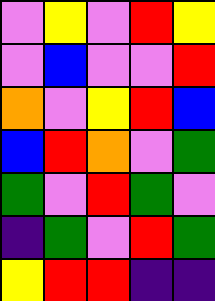[["violet", "yellow", "violet", "red", "yellow"], ["violet", "blue", "violet", "violet", "red"], ["orange", "violet", "yellow", "red", "blue"], ["blue", "red", "orange", "violet", "green"], ["green", "violet", "red", "green", "violet"], ["indigo", "green", "violet", "red", "green"], ["yellow", "red", "red", "indigo", "indigo"]]